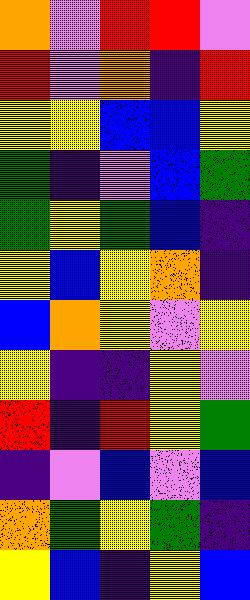[["orange", "violet", "red", "red", "violet"], ["red", "violet", "orange", "indigo", "red"], ["yellow", "yellow", "blue", "blue", "yellow"], ["green", "indigo", "violet", "blue", "green"], ["green", "yellow", "green", "blue", "indigo"], ["yellow", "blue", "yellow", "orange", "indigo"], ["blue", "orange", "yellow", "violet", "yellow"], ["yellow", "indigo", "indigo", "yellow", "violet"], ["red", "indigo", "red", "yellow", "green"], ["indigo", "violet", "blue", "violet", "blue"], ["orange", "green", "yellow", "green", "indigo"], ["yellow", "blue", "indigo", "yellow", "blue"]]